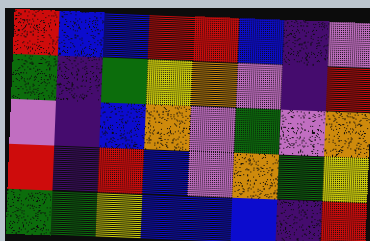[["red", "blue", "blue", "red", "red", "blue", "indigo", "violet"], ["green", "indigo", "green", "yellow", "orange", "violet", "indigo", "red"], ["violet", "indigo", "blue", "orange", "violet", "green", "violet", "orange"], ["red", "indigo", "red", "blue", "violet", "orange", "green", "yellow"], ["green", "green", "yellow", "blue", "blue", "blue", "indigo", "red"]]